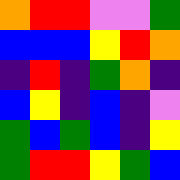[["orange", "red", "red", "violet", "violet", "green"], ["blue", "blue", "blue", "yellow", "red", "orange"], ["indigo", "red", "indigo", "green", "orange", "indigo"], ["blue", "yellow", "indigo", "blue", "indigo", "violet"], ["green", "blue", "green", "blue", "indigo", "yellow"], ["green", "red", "red", "yellow", "green", "blue"]]